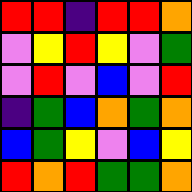[["red", "red", "indigo", "red", "red", "orange"], ["violet", "yellow", "red", "yellow", "violet", "green"], ["violet", "red", "violet", "blue", "violet", "red"], ["indigo", "green", "blue", "orange", "green", "orange"], ["blue", "green", "yellow", "violet", "blue", "yellow"], ["red", "orange", "red", "green", "green", "orange"]]